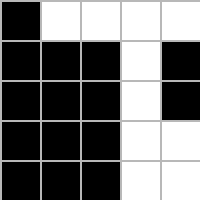[["black", "white", "white", "white", "white"], ["black", "black", "black", "white", "black"], ["black", "black", "black", "white", "black"], ["black", "black", "black", "white", "white"], ["black", "black", "black", "white", "white"]]